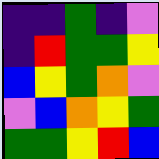[["indigo", "indigo", "green", "indigo", "violet"], ["indigo", "red", "green", "green", "yellow"], ["blue", "yellow", "green", "orange", "violet"], ["violet", "blue", "orange", "yellow", "green"], ["green", "green", "yellow", "red", "blue"]]